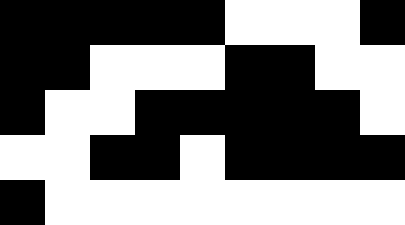[["black", "black", "black", "black", "black", "white", "white", "white", "black"], ["black", "black", "white", "white", "white", "black", "black", "white", "white"], ["black", "white", "white", "black", "black", "black", "black", "black", "white"], ["white", "white", "black", "black", "white", "black", "black", "black", "black"], ["black", "white", "white", "white", "white", "white", "white", "white", "white"]]